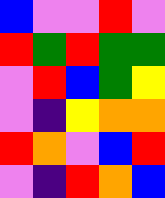[["blue", "violet", "violet", "red", "violet"], ["red", "green", "red", "green", "green"], ["violet", "red", "blue", "green", "yellow"], ["violet", "indigo", "yellow", "orange", "orange"], ["red", "orange", "violet", "blue", "red"], ["violet", "indigo", "red", "orange", "blue"]]